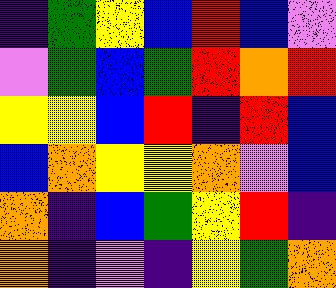[["indigo", "green", "yellow", "blue", "red", "blue", "violet"], ["violet", "green", "blue", "green", "red", "orange", "red"], ["yellow", "yellow", "blue", "red", "indigo", "red", "blue"], ["blue", "orange", "yellow", "yellow", "orange", "violet", "blue"], ["orange", "indigo", "blue", "green", "yellow", "red", "indigo"], ["orange", "indigo", "violet", "indigo", "yellow", "green", "orange"]]